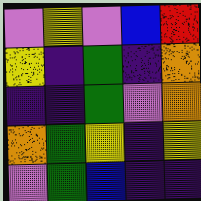[["violet", "yellow", "violet", "blue", "red"], ["yellow", "indigo", "green", "indigo", "orange"], ["indigo", "indigo", "green", "violet", "orange"], ["orange", "green", "yellow", "indigo", "yellow"], ["violet", "green", "blue", "indigo", "indigo"]]